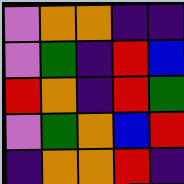[["violet", "orange", "orange", "indigo", "indigo"], ["violet", "green", "indigo", "red", "blue"], ["red", "orange", "indigo", "red", "green"], ["violet", "green", "orange", "blue", "red"], ["indigo", "orange", "orange", "red", "indigo"]]